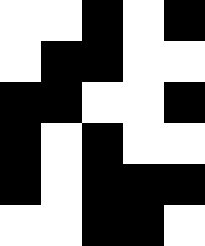[["white", "white", "black", "white", "black"], ["white", "black", "black", "white", "white"], ["black", "black", "white", "white", "black"], ["black", "white", "black", "white", "white"], ["black", "white", "black", "black", "black"], ["white", "white", "black", "black", "white"]]